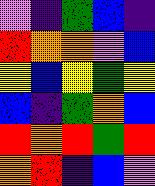[["violet", "indigo", "green", "blue", "indigo"], ["red", "orange", "orange", "violet", "blue"], ["yellow", "blue", "yellow", "green", "yellow"], ["blue", "indigo", "green", "orange", "blue"], ["red", "orange", "red", "green", "red"], ["orange", "red", "indigo", "blue", "violet"]]